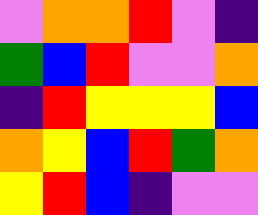[["violet", "orange", "orange", "red", "violet", "indigo"], ["green", "blue", "red", "violet", "violet", "orange"], ["indigo", "red", "yellow", "yellow", "yellow", "blue"], ["orange", "yellow", "blue", "red", "green", "orange"], ["yellow", "red", "blue", "indigo", "violet", "violet"]]